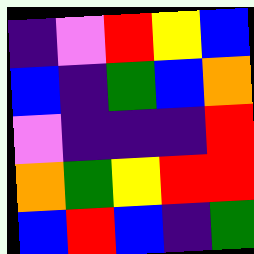[["indigo", "violet", "red", "yellow", "blue"], ["blue", "indigo", "green", "blue", "orange"], ["violet", "indigo", "indigo", "indigo", "red"], ["orange", "green", "yellow", "red", "red"], ["blue", "red", "blue", "indigo", "green"]]